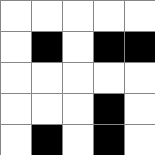[["white", "white", "white", "white", "white"], ["white", "black", "white", "black", "black"], ["white", "white", "white", "white", "white"], ["white", "white", "white", "black", "white"], ["white", "black", "white", "black", "white"]]